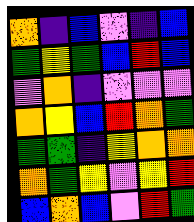[["orange", "indigo", "blue", "violet", "indigo", "blue"], ["green", "yellow", "green", "blue", "red", "blue"], ["violet", "orange", "indigo", "violet", "violet", "violet"], ["orange", "yellow", "blue", "red", "orange", "green"], ["green", "green", "indigo", "yellow", "orange", "orange"], ["orange", "green", "yellow", "violet", "yellow", "red"], ["blue", "orange", "blue", "violet", "red", "green"]]